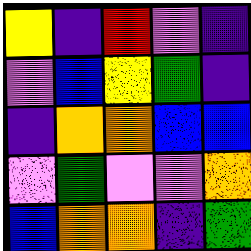[["yellow", "indigo", "red", "violet", "indigo"], ["violet", "blue", "yellow", "green", "indigo"], ["indigo", "orange", "orange", "blue", "blue"], ["violet", "green", "violet", "violet", "orange"], ["blue", "orange", "orange", "indigo", "green"]]